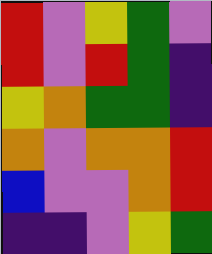[["red", "violet", "yellow", "green", "violet"], ["red", "violet", "red", "green", "indigo"], ["yellow", "orange", "green", "green", "indigo"], ["orange", "violet", "orange", "orange", "red"], ["blue", "violet", "violet", "orange", "red"], ["indigo", "indigo", "violet", "yellow", "green"]]